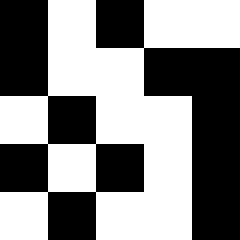[["black", "white", "black", "white", "white"], ["black", "white", "white", "black", "black"], ["white", "black", "white", "white", "black"], ["black", "white", "black", "white", "black"], ["white", "black", "white", "white", "black"]]